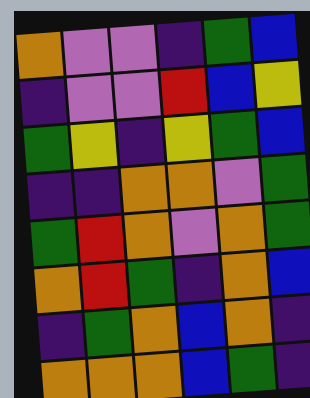[["orange", "violet", "violet", "indigo", "green", "blue"], ["indigo", "violet", "violet", "red", "blue", "yellow"], ["green", "yellow", "indigo", "yellow", "green", "blue"], ["indigo", "indigo", "orange", "orange", "violet", "green"], ["green", "red", "orange", "violet", "orange", "green"], ["orange", "red", "green", "indigo", "orange", "blue"], ["indigo", "green", "orange", "blue", "orange", "indigo"], ["orange", "orange", "orange", "blue", "green", "indigo"]]